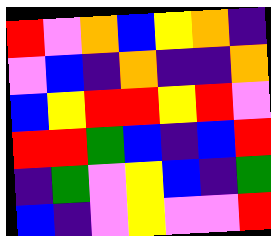[["red", "violet", "orange", "blue", "yellow", "orange", "indigo"], ["violet", "blue", "indigo", "orange", "indigo", "indigo", "orange"], ["blue", "yellow", "red", "red", "yellow", "red", "violet"], ["red", "red", "green", "blue", "indigo", "blue", "red"], ["indigo", "green", "violet", "yellow", "blue", "indigo", "green"], ["blue", "indigo", "violet", "yellow", "violet", "violet", "red"]]